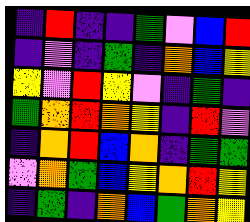[["indigo", "red", "indigo", "indigo", "green", "violet", "blue", "red"], ["indigo", "violet", "indigo", "green", "indigo", "orange", "blue", "yellow"], ["yellow", "violet", "red", "yellow", "violet", "indigo", "green", "indigo"], ["green", "orange", "red", "orange", "yellow", "indigo", "red", "violet"], ["indigo", "orange", "red", "blue", "orange", "indigo", "green", "green"], ["violet", "orange", "green", "blue", "yellow", "orange", "red", "yellow"], ["indigo", "green", "indigo", "orange", "blue", "green", "orange", "yellow"]]